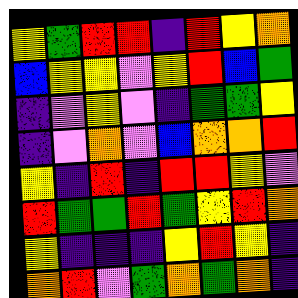[["yellow", "green", "red", "red", "indigo", "red", "yellow", "orange"], ["blue", "yellow", "yellow", "violet", "yellow", "red", "blue", "green"], ["indigo", "violet", "yellow", "violet", "indigo", "green", "green", "yellow"], ["indigo", "violet", "orange", "violet", "blue", "orange", "orange", "red"], ["yellow", "indigo", "red", "indigo", "red", "red", "yellow", "violet"], ["red", "green", "green", "red", "green", "yellow", "red", "orange"], ["yellow", "indigo", "indigo", "indigo", "yellow", "red", "yellow", "indigo"], ["orange", "red", "violet", "green", "orange", "green", "orange", "indigo"]]